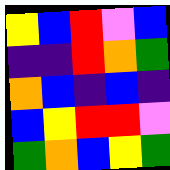[["yellow", "blue", "red", "violet", "blue"], ["indigo", "indigo", "red", "orange", "green"], ["orange", "blue", "indigo", "blue", "indigo"], ["blue", "yellow", "red", "red", "violet"], ["green", "orange", "blue", "yellow", "green"]]